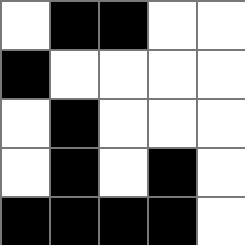[["white", "black", "black", "white", "white"], ["black", "white", "white", "white", "white"], ["white", "black", "white", "white", "white"], ["white", "black", "white", "black", "white"], ["black", "black", "black", "black", "white"]]